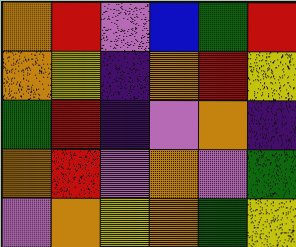[["orange", "red", "violet", "blue", "green", "red"], ["orange", "yellow", "indigo", "orange", "red", "yellow"], ["green", "red", "indigo", "violet", "orange", "indigo"], ["orange", "red", "violet", "orange", "violet", "green"], ["violet", "orange", "yellow", "orange", "green", "yellow"]]